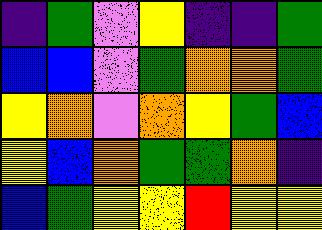[["indigo", "green", "violet", "yellow", "indigo", "indigo", "green"], ["blue", "blue", "violet", "green", "orange", "orange", "green"], ["yellow", "orange", "violet", "orange", "yellow", "green", "blue"], ["yellow", "blue", "orange", "green", "green", "orange", "indigo"], ["blue", "green", "yellow", "yellow", "red", "yellow", "yellow"]]